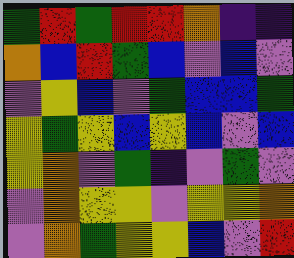[["green", "red", "green", "red", "red", "orange", "indigo", "indigo"], ["orange", "blue", "red", "green", "blue", "violet", "blue", "violet"], ["violet", "yellow", "blue", "violet", "green", "blue", "blue", "green"], ["yellow", "green", "yellow", "blue", "yellow", "blue", "violet", "blue"], ["yellow", "orange", "violet", "green", "indigo", "violet", "green", "violet"], ["violet", "orange", "yellow", "yellow", "violet", "yellow", "yellow", "orange"], ["violet", "orange", "green", "yellow", "yellow", "blue", "violet", "red"]]